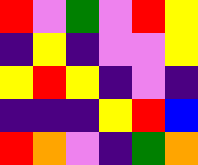[["red", "violet", "green", "violet", "red", "yellow"], ["indigo", "yellow", "indigo", "violet", "violet", "yellow"], ["yellow", "red", "yellow", "indigo", "violet", "indigo"], ["indigo", "indigo", "indigo", "yellow", "red", "blue"], ["red", "orange", "violet", "indigo", "green", "orange"]]